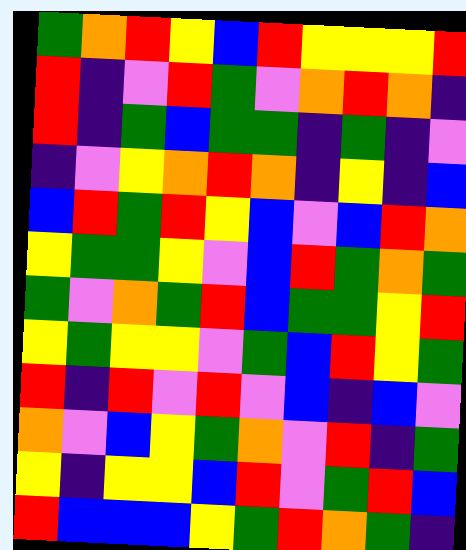[["green", "orange", "red", "yellow", "blue", "red", "yellow", "yellow", "yellow", "red"], ["red", "indigo", "violet", "red", "green", "violet", "orange", "red", "orange", "indigo"], ["red", "indigo", "green", "blue", "green", "green", "indigo", "green", "indigo", "violet"], ["indigo", "violet", "yellow", "orange", "red", "orange", "indigo", "yellow", "indigo", "blue"], ["blue", "red", "green", "red", "yellow", "blue", "violet", "blue", "red", "orange"], ["yellow", "green", "green", "yellow", "violet", "blue", "red", "green", "orange", "green"], ["green", "violet", "orange", "green", "red", "blue", "green", "green", "yellow", "red"], ["yellow", "green", "yellow", "yellow", "violet", "green", "blue", "red", "yellow", "green"], ["red", "indigo", "red", "violet", "red", "violet", "blue", "indigo", "blue", "violet"], ["orange", "violet", "blue", "yellow", "green", "orange", "violet", "red", "indigo", "green"], ["yellow", "indigo", "yellow", "yellow", "blue", "red", "violet", "green", "red", "blue"], ["red", "blue", "blue", "blue", "yellow", "green", "red", "orange", "green", "indigo"]]